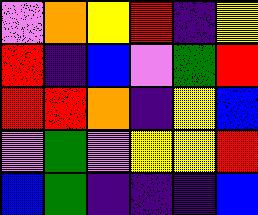[["violet", "orange", "yellow", "red", "indigo", "yellow"], ["red", "indigo", "blue", "violet", "green", "red"], ["red", "red", "orange", "indigo", "yellow", "blue"], ["violet", "green", "violet", "yellow", "yellow", "red"], ["blue", "green", "indigo", "indigo", "indigo", "blue"]]